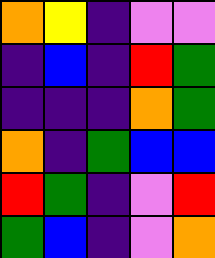[["orange", "yellow", "indigo", "violet", "violet"], ["indigo", "blue", "indigo", "red", "green"], ["indigo", "indigo", "indigo", "orange", "green"], ["orange", "indigo", "green", "blue", "blue"], ["red", "green", "indigo", "violet", "red"], ["green", "blue", "indigo", "violet", "orange"]]